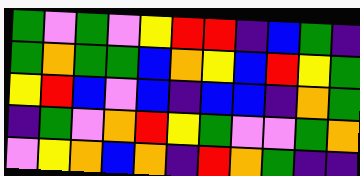[["green", "violet", "green", "violet", "yellow", "red", "red", "indigo", "blue", "green", "indigo"], ["green", "orange", "green", "green", "blue", "orange", "yellow", "blue", "red", "yellow", "green"], ["yellow", "red", "blue", "violet", "blue", "indigo", "blue", "blue", "indigo", "orange", "green"], ["indigo", "green", "violet", "orange", "red", "yellow", "green", "violet", "violet", "green", "orange"], ["violet", "yellow", "orange", "blue", "orange", "indigo", "red", "orange", "green", "indigo", "indigo"]]